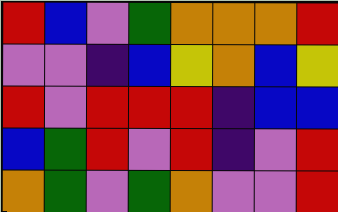[["red", "blue", "violet", "green", "orange", "orange", "orange", "red"], ["violet", "violet", "indigo", "blue", "yellow", "orange", "blue", "yellow"], ["red", "violet", "red", "red", "red", "indigo", "blue", "blue"], ["blue", "green", "red", "violet", "red", "indigo", "violet", "red"], ["orange", "green", "violet", "green", "orange", "violet", "violet", "red"]]